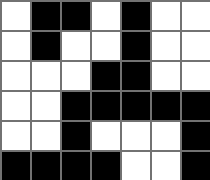[["white", "black", "black", "white", "black", "white", "white"], ["white", "black", "white", "white", "black", "white", "white"], ["white", "white", "white", "black", "black", "white", "white"], ["white", "white", "black", "black", "black", "black", "black"], ["white", "white", "black", "white", "white", "white", "black"], ["black", "black", "black", "black", "white", "white", "black"]]